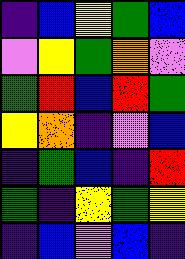[["indigo", "blue", "yellow", "green", "blue"], ["violet", "yellow", "green", "orange", "violet"], ["green", "red", "blue", "red", "green"], ["yellow", "orange", "indigo", "violet", "blue"], ["indigo", "green", "blue", "indigo", "red"], ["green", "indigo", "yellow", "green", "yellow"], ["indigo", "blue", "violet", "blue", "indigo"]]